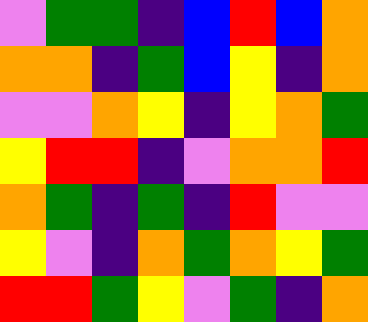[["violet", "green", "green", "indigo", "blue", "red", "blue", "orange"], ["orange", "orange", "indigo", "green", "blue", "yellow", "indigo", "orange"], ["violet", "violet", "orange", "yellow", "indigo", "yellow", "orange", "green"], ["yellow", "red", "red", "indigo", "violet", "orange", "orange", "red"], ["orange", "green", "indigo", "green", "indigo", "red", "violet", "violet"], ["yellow", "violet", "indigo", "orange", "green", "orange", "yellow", "green"], ["red", "red", "green", "yellow", "violet", "green", "indigo", "orange"]]